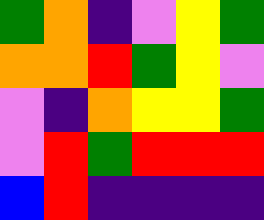[["green", "orange", "indigo", "violet", "yellow", "green"], ["orange", "orange", "red", "green", "yellow", "violet"], ["violet", "indigo", "orange", "yellow", "yellow", "green"], ["violet", "red", "green", "red", "red", "red"], ["blue", "red", "indigo", "indigo", "indigo", "indigo"]]